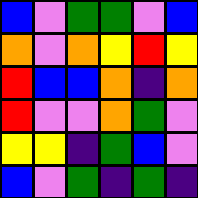[["blue", "violet", "green", "green", "violet", "blue"], ["orange", "violet", "orange", "yellow", "red", "yellow"], ["red", "blue", "blue", "orange", "indigo", "orange"], ["red", "violet", "violet", "orange", "green", "violet"], ["yellow", "yellow", "indigo", "green", "blue", "violet"], ["blue", "violet", "green", "indigo", "green", "indigo"]]